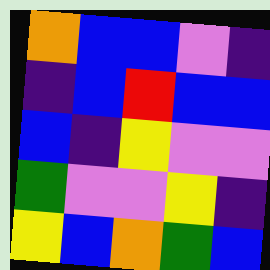[["orange", "blue", "blue", "violet", "indigo"], ["indigo", "blue", "red", "blue", "blue"], ["blue", "indigo", "yellow", "violet", "violet"], ["green", "violet", "violet", "yellow", "indigo"], ["yellow", "blue", "orange", "green", "blue"]]